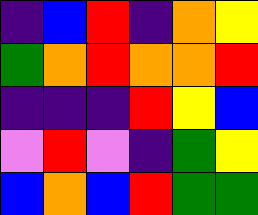[["indigo", "blue", "red", "indigo", "orange", "yellow"], ["green", "orange", "red", "orange", "orange", "red"], ["indigo", "indigo", "indigo", "red", "yellow", "blue"], ["violet", "red", "violet", "indigo", "green", "yellow"], ["blue", "orange", "blue", "red", "green", "green"]]